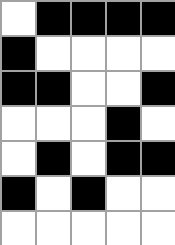[["white", "black", "black", "black", "black"], ["black", "white", "white", "white", "white"], ["black", "black", "white", "white", "black"], ["white", "white", "white", "black", "white"], ["white", "black", "white", "black", "black"], ["black", "white", "black", "white", "white"], ["white", "white", "white", "white", "white"]]